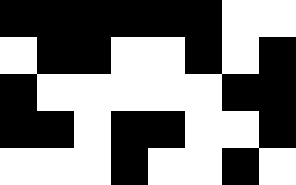[["black", "black", "black", "black", "black", "black", "white", "white"], ["white", "black", "black", "white", "white", "black", "white", "black"], ["black", "white", "white", "white", "white", "white", "black", "black"], ["black", "black", "white", "black", "black", "white", "white", "black"], ["white", "white", "white", "black", "white", "white", "black", "white"]]